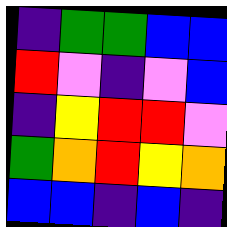[["indigo", "green", "green", "blue", "blue"], ["red", "violet", "indigo", "violet", "blue"], ["indigo", "yellow", "red", "red", "violet"], ["green", "orange", "red", "yellow", "orange"], ["blue", "blue", "indigo", "blue", "indigo"]]